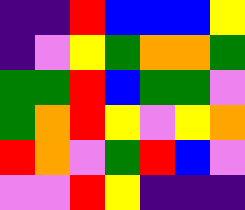[["indigo", "indigo", "red", "blue", "blue", "blue", "yellow"], ["indigo", "violet", "yellow", "green", "orange", "orange", "green"], ["green", "green", "red", "blue", "green", "green", "violet"], ["green", "orange", "red", "yellow", "violet", "yellow", "orange"], ["red", "orange", "violet", "green", "red", "blue", "violet"], ["violet", "violet", "red", "yellow", "indigo", "indigo", "indigo"]]